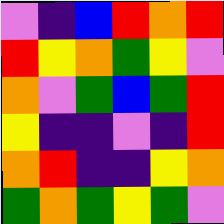[["violet", "indigo", "blue", "red", "orange", "red"], ["red", "yellow", "orange", "green", "yellow", "violet"], ["orange", "violet", "green", "blue", "green", "red"], ["yellow", "indigo", "indigo", "violet", "indigo", "red"], ["orange", "red", "indigo", "indigo", "yellow", "orange"], ["green", "orange", "green", "yellow", "green", "violet"]]